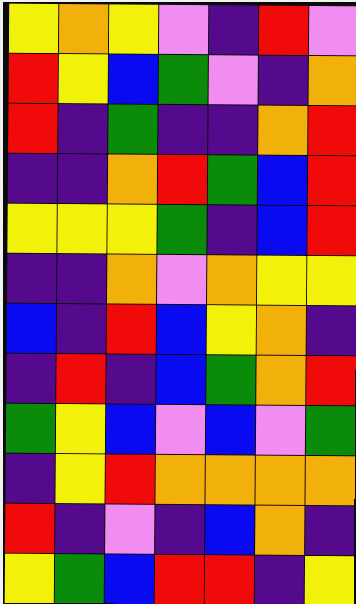[["yellow", "orange", "yellow", "violet", "indigo", "red", "violet"], ["red", "yellow", "blue", "green", "violet", "indigo", "orange"], ["red", "indigo", "green", "indigo", "indigo", "orange", "red"], ["indigo", "indigo", "orange", "red", "green", "blue", "red"], ["yellow", "yellow", "yellow", "green", "indigo", "blue", "red"], ["indigo", "indigo", "orange", "violet", "orange", "yellow", "yellow"], ["blue", "indigo", "red", "blue", "yellow", "orange", "indigo"], ["indigo", "red", "indigo", "blue", "green", "orange", "red"], ["green", "yellow", "blue", "violet", "blue", "violet", "green"], ["indigo", "yellow", "red", "orange", "orange", "orange", "orange"], ["red", "indigo", "violet", "indigo", "blue", "orange", "indigo"], ["yellow", "green", "blue", "red", "red", "indigo", "yellow"]]